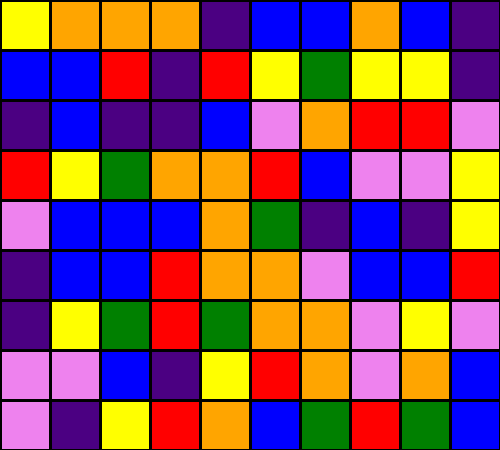[["yellow", "orange", "orange", "orange", "indigo", "blue", "blue", "orange", "blue", "indigo"], ["blue", "blue", "red", "indigo", "red", "yellow", "green", "yellow", "yellow", "indigo"], ["indigo", "blue", "indigo", "indigo", "blue", "violet", "orange", "red", "red", "violet"], ["red", "yellow", "green", "orange", "orange", "red", "blue", "violet", "violet", "yellow"], ["violet", "blue", "blue", "blue", "orange", "green", "indigo", "blue", "indigo", "yellow"], ["indigo", "blue", "blue", "red", "orange", "orange", "violet", "blue", "blue", "red"], ["indigo", "yellow", "green", "red", "green", "orange", "orange", "violet", "yellow", "violet"], ["violet", "violet", "blue", "indigo", "yellow", "red", "orange", "violet", "orange", "blue"], ["violet", "indigo", "yellow", "red", "orange", "blue", "green", "red", "green", "blue"]]